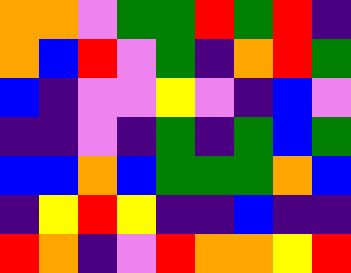[["orange", "orange", "violet", "green", "green", "red", "green", "red", "indigo"], ["orange", "blue", "red", "violet", "green", "indigo", "orange", "red", "green"], ["blue", "indigo", "violet", "violet", "yellow", "violet", "indigo", "blue", "violet"], ["indigo", "indigo", "violet", "indigo", "green", "indigo", "green", "blue", "green"], ["blue", "blue", "orange", "blue", "green", "green", "green", "orange", "blue"], ["indigo", "yellow", "red", "yellow", "indigo", "indigo", "blue", "indigo", "indigo"], ["red", "orange", "indigo", "violet", "red", "orange", "orange", "yellow", "red"]]